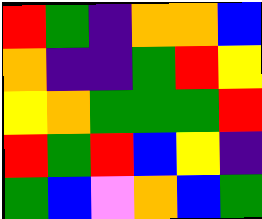[["red", "green", "indigo", "orange", "orange", "blue"], ["orange", "indigo", "indigo", "green", "red", "yellow"], ["yellow", "orange", "green", "green", "green", "red"], ["red", "green", "red", "blue", "yellow", "indigo"], ["green", "blue", "violet", "orange", "blue", "green"]]